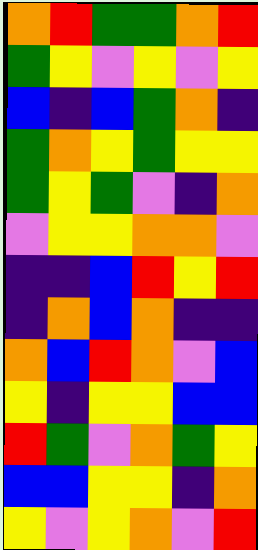[["orange", "red", "green", "green", "orange", "red"], ["green", "yellow", "violet", "yellow", "violet", "yellow"], ["blue", "indigo", "blue", "green", "orange", "indigo"], ["green", "orange", "yellow", "green", "yellow", "yellow"], ["green", "yellow", "green", "violet", "indigo", "orange"], ["violet", "yellow", "yellow", "orange", "orange", "violet"], ["indigo", "indigo", "blue", "red", "yellow", "red"], ["indigo", "orange", "blue", "orange", "indigo", "indigo"], ["orange", "blue", "red", "orange", "violet", "blue"], ["yellow", "indigo", "yellow", "yellow", "blue", "blue"], ["red", "green", "violet", "orange", "green", "yellow"], ["blue", "blue", "yellow", "yellow", "indigo", "orange"], ["yellow", "violet", "yellow", "orange", "violet", "red"]]